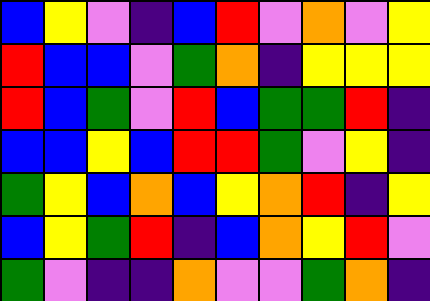[["blue", "yellow", "violet", "indigo", "blue", "red", "violet", "orange", "violet", "yellow"], ["red", "blue", "blue", "violet", "green", "orange", "indigo", "yellow", "yellow", "yellow"], ["red", "blue", "green", "violet", "red", "blue", "green", "green", "red", "indigo"], ["blue", "blue", "yellow", "blue", "red", "red", "green", "violet", "yellow", "indigo"], ["green", "yellow", "blue", "orange", "blue", "yellow", "orange", "red", "indigo", "yellow"], ["blue", "yellow", "green", "red", "indigo", "blue", "orange", "yellow", "red", "violet"], ["green", "violet", "indigo", "indigo", "orange", "violet", "violet", "green", "orange", "indigo"]]